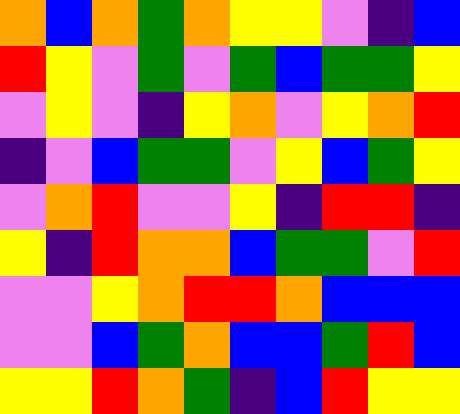[["orange", "blue", "orange", "green", "orange", "yellow", "yellow", "violet", "indigo", "blue"], ["red", "yellow", "violet", "green", "violet", "green", "blue", "green", "green", "yellow"], ["violet", "yellow", "violet", "indigo", "yellow", "orange", "violet", "yellow", "orange", "red"], ["indigo", "violet", "blue", "green", "green", "violet", "yellow", "blue", "green", "yellow"], ["violet", "orange", "red", "violet", "violet", "yellow", "indigo", "red", "red", "indigo"], ["yellow", "indigo", "red", "orange", "orange", "blue", "green", "green", "violet", "red"], ["violet", "violet", "yellow", "orange", "red", "red", "orange", "blue", "blue", "blue"], ["violet", "violet", "blue", "green", "orange", "blue", "blue", "green", "red", "blue"], ["yellow", "yellow", "red", "orange", "green", "indigo", "blue", "red", "yellow", "yellow"]]